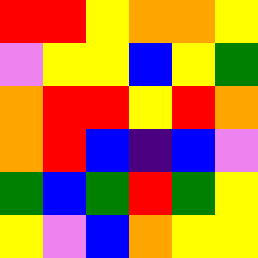[["red", "red", "yellow", "orange", "orange", "yellow"], ["violet", "yellow", "yellow", "blue", "yellow", "green"], ["orange", "red", "red", "yellow", "red", "orange"], ["orange", "red", "blue", "indigo", "blue", "violet"], ["green", "blue", "green", "red", "green", "yellow"], ["yellow", "violet", "blue", "orange", "yellow", "yellow"]]